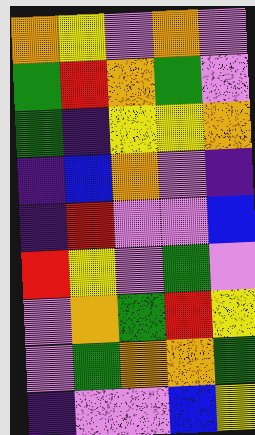[["orange", "yellow", "violet", "orange", "violet"], ["green", "red", "orange", "green", "violet"], ["green", "indigo", "yellow", "yellow", "orange"], ["indigo", "blue", "orange", "violet", "indigo"], ["indigo", "red", "violet", "violet", "blue"], ["red", "yellow", "violet", "green", "violet"], ["violet", "orange", "green", "red", "yellow"], ["violet", "green", "orange", "orange", "green"], ["indigo", "violet", "violet", "blue", "yellow"]]